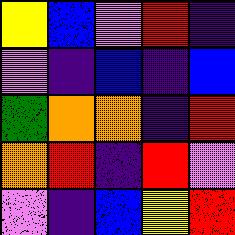[["yellow", "blue", "violet", "red", "indigo"], ["violet", "indigo", "blue", "indigo", "blue"], ["green", "orange", "orange", "indigo", "red"], ["orange", "red", "indigo", "red", "violet"], ["violet", "indigo", "blue", "yellow", "red"]]